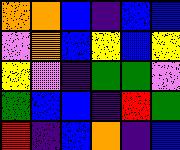[["orange", "orange", "blue", "indigo", "blue", "blue"], ["violet", "orange", "blue", "yellow", "blue", "yellow"], ["yellow", "violet", "indigo", "green", "green", "violet"], ["green", "blue", "blue", "indigo", "red", "green"], ["red", "indigo", "blue", "orange", "indigo", "blue"]]